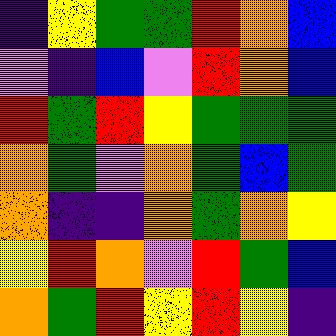[["indigo", "yellow", "green", "green", "red", "orange", "blue"], ["violet", "indigo", "blue", "violet", "red", "orange", "blue"], ["red", "green", "red", "yellow", "green", "green", "green"], ["orange", "green", "violet", "orange", "green", "blue", "green"], ["orange", "indigo", "indigo", "orange", "green", "orange", "yellow"], ["yellow", "red", "orange", "violet", "red", "green", "blue"], ["orange", "green", "red", "yellow", "red", "yellow", "indigo"]]